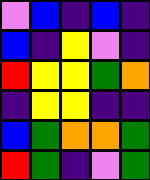[["violet", "blue", "indigo", "blue", "indigo"], ["blue", "indigo", "yellow", "violet", "indigo"], ["red", "yellow", "yellow", "green", "orange"], ["indigo", "yellow", "yellow", "indigo", "indigo"], ["blue", "green", "orange", "orange", "green"], ["red", "green", "indigo", "violet", "green"]]